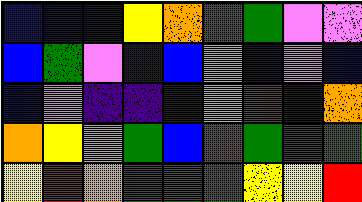[["blue", "blue", "blue", "yellow", "orange", "green", "green", "violet", "violet"], ["blue", "green", "violet", "blue", "blue", "orange", "blue", "violet", "blue"], ["blue", "violet", "indigo", "indigo", "indigo", "orange", "red", "indigo", "orange"], ["orange", "yellow", "violet", "green", "blue", "red", "green", "green", "green"], ["yellow", "red", "orange", "green", "green", "green", "yellow", "yellow", "red"]]